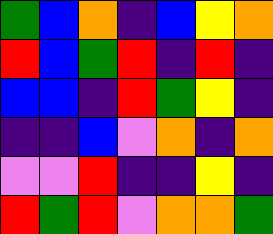[["green", "blue", "orange", "indigo", "blue", "yellow", "orange"], ["red", "blue", "green", "red", "indigo", "red", "indigo"], ["blue", "blue", "indigo", "red", "green", "yellow", "indigo"], ["indigo", "indigo", "blue", "violet", "orange", "indigo", "orange"], ["violet", "violet", "red", "indigo", "indigo", "yellow", "indigo"], ["red", "green", "red", "violet", "orange", "orange", "green"]]